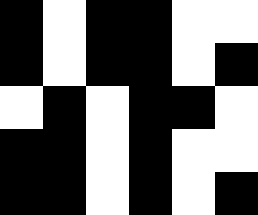[["black", "white", "black", "black", "white", "white"], ["black", "white", "black", "black", "white", "black"], ["white", "black", "white", "black", "black", "white"], ["black", "black", "white", "black", "white", "white"], ["black", "black", "white", "black", "white", "black"]]